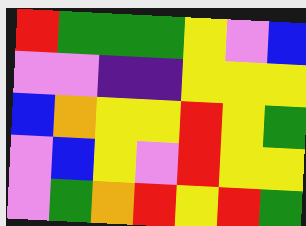[["red", "green", "green", "green", "yellow", "violet", "blue"], ["violet", "violet", "indigo", "indigo", "yellow", "yellow", "yellow"], ["blue", "orange", "yellow", "yellow", "red", "yellow", "green"], ["violet", "blue", "yellow", "violet", "red", "yellow", "yellow"], ["violet", "green", "orange", "red", "yellow", "red", "green"]]